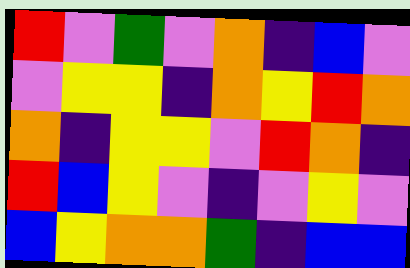[["red", "violet", "green", "violet", "orange", "indigo", "blue", "violet"], ["violet", "yellow", "yellow", "indigo", "orange", "yellow", "red", "orange"], ["orange", "indigo", "yellow", "yellow", "violet", "red", "orange", "indigo"], ["red", "blue", "yellow", "violet", "indigo", "violet", "yellow", "violet"], ["blue", "yellow", "orange", "orange", "green", "indigo", "blue", "blue"]]